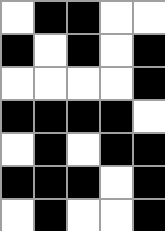[["white", "black", "black", "white", "white"], ["black", "white", "black", "white", "black"], ["white", "white", "white", "white", "black"], ["black", "black", "black", "black", "white"], ["white", "black", "white", "black", "black"], ["black", "black", "black", "white", "black"], ["white", "black", "white", "white", "black"]]